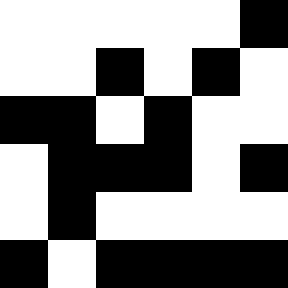[["white", "white", "white", "white", "white", "black"], ["white", "white", "black", "white", "black", "white"], ["black", "black", "white", "black", "white", "white"], ["white", "black", "black", "black", "white", "black"], ["white", "black", "white", "white", "white", "white"], ["black", "white", "black", "black", "black", "black"]]